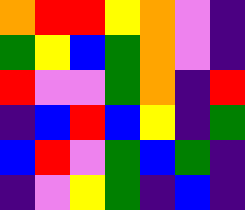[["orange", "red", "red", "yellow", "orange", "violet", "indigo"], ["green", "yellow", "blue", "green", "orange", "violet", "indigo"], ["red", "violet", "violet", "green", "orange", "indigo", "red"], ["indigo", "blue", "red", "blue", "yellow", "indigo", "green"], ["blue", "red", "violet", "green", "blue", "green", "indigo"], ["indigo", "violet", "yellow", "green", "indigo", "blue", "indigo"]]